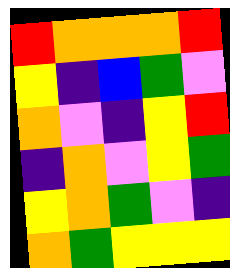[["red", "orange", "orange", "orange", "red"], ["yellow", "indigo", "blue", "green", "violet"], ["orange", "violet", "indigo", "yellow", "red"], ["indigo", "orange", "violet", "yellow", "green"], ["yellow", "orange", "green", "violet", "indigo"], ["orange", "green", "yellow", "yellow", "yellow"]]